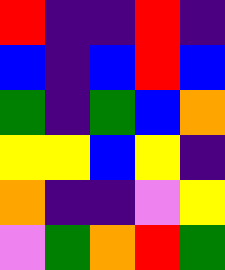[["red", "indigo", "indigo", "red", "indigo"], ["blue", "indigo", "blue", "red", "blue"], ["green", "indigo", "green", "blue", "orange"], ["yellow", "yellow", "blue", "yellow", "indigo"], ["orange", "indigo", "indigo", "violet", "yellow"], ["violet", "green", "orange", "red", "green"]]